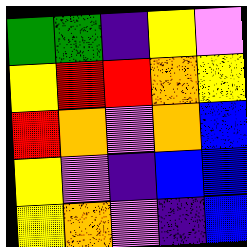[["green", "green", "indigo", "yellow", "violet"], ["yellow", "red", "red", "orange", "yellow"], ["red", "orange", "violet", "orange", "blue"], ["yellow", "violet", "indigo", "blue", "blue"], ["yellow", "orange", "violet", "indigo", "blue"]]